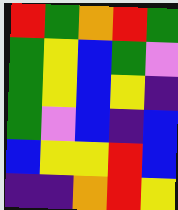[["red", "green", "orange", "red", "green"], ["green", "yellow", "blue", "green", "violet"], ["green", "yellow", "blue", "yellow", "indigo"], ["green", "violet", "blue", "indigo", "blue"], ["blue", "yellow", "yellow", "red", "blue"], ["indigo", "indigo", "orange", "red", "yellow"]]